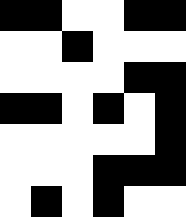[["black", "black", "white", "white", "black", "black"], ["white", "white", "black", "white", "white", "white"], ["white", "white", "white", "white", "black", "black"], ["black", "black", "white", "black", "white", "black"], ["white", "white", "white", "white", "white", "black"], ["white", "white", "white", "black", "black", "black"], ["white", "black", "white", "black", "white", "white"]]